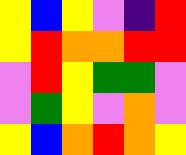[["yellow", "blue", "yellow", "violet", "indigo", "red"], ["yellow", "red", "orange", "orange", "red", "red"], ["violet", "red", "yellow", "green", "green", "violet"], ["violet", "green", "yellow", "violet", "orange", "violet"], ["yellow", "blue", "orange", "red", "orange", "yellow"]]